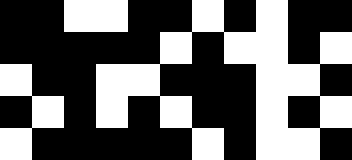[["black", "black", "white", "white", "black", "black", "white", "black", "white", "black", "black"], ["black", "black", "black", "black", "black", "white", "black", "white", "white", "black", "white"], ["white", "black", "black", "white", "white", "black", "black", "black", "white", "white", "black"], ["black", "white", "black", "white", "black", "white", "black", "black", "white", "black", "white"], ["white", "black", "black", "black", "black", "black", "white", "black", "white", "white", "black"]]